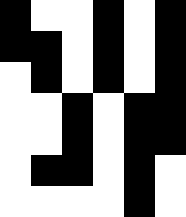[["black", "white", "white", "black", "white", "black"], ["black", "black", "white", "black", "white", "black"], ["white", "black", "white", "black", "white", "black"], ["white", "white", "black", "white", "black", "black"], ["white", "white", "black", "white", "black", "black"], ["white", "black", "black", "white", "black", "white"], ["white", "white", "white", "white", "black", "white"]]